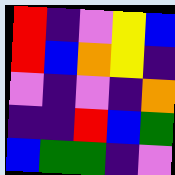[["red", "indigo", "violet", "yellow", "blue"], ["red", "blue", "orange", "yellow", "indigo"], ["violet", "indigo", "violet", "indigo", "orange"], ["indigo", "indigo", "red", "blue", "green"], ["blue", "green", "green", "indigo", "violet"]]